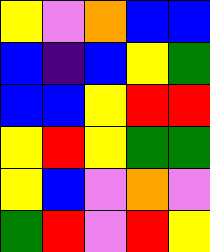[["yellow", "violet", "orange", "blue", "blue"], ["blue", "indigo", "blue", "yellow", "green"], ["blue", "blue", "yellow", "red", "red"], ["yellow", "red", "yellow", "green", "green"], ["yellow", "blue", "violet", "orange", "violet"], ["green", "red", "violet", "red", "yellow"]]